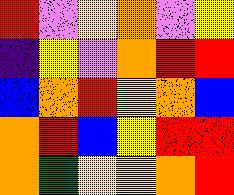[["red", "violet", "yellow", "orange", "violet", "yellow"], ["indigo", "yellow", "violet", "orange", "red", "red"], ["blue", "orange", "red", "yellow", "orange", "blue"], ["orange", "red", "blue", "yellow", "red", "red"], ["orange", "green", "yellow", "yellow", "orange", "red"]]